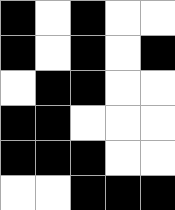[["black", "white", "black", "white", "white"], ["black", "white", "black", "white", "black"], ["white", "black", "black", "white", "white"], ["black", "black", "white", "white", "white"], ["black", "black", "black", "white", "white"], ["white", "white", "black", "black", "black"]]